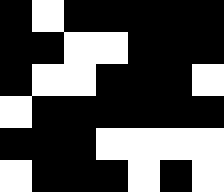[["black", "white", "black", "black", "black", "black", "black"], ["black", "black", "white", "white", "black", "black", "black"], ["black", "white", "white", "black", "black", "black", "white"], ["white", "black", "black", "black", "black", "black", "black"], ["black", "black", "black", "white", "white", "white", "white"], ["white", "black", "black", "black", "white", "black", "white"]]